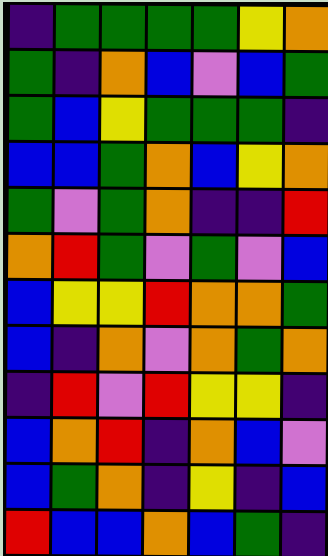[["indigo", "green", "green", "green", "green", "yellow", "orange"], ["green", "indigo", "orange", "blue", "violet", "blue", "green"], ["green", "blue", "yellow", "green", "green", "green", "indigo"], ["blue", "blue", "green", "orange", "blue", "yellow", "orange"], ["green", "violet", "green", "orange", "indigo", "indigo", "red"], ["orange", "red", "green", "violet", "green", "violet", "blue"], ["blue", "yellow", "yellow", "red", "orange", "orange", "green"], ["blue", "indigo", "orange", "violet", "orange", "green", "orange"], ["indigo", "red", "violet", "red", "yellow", "yellow", "indigo"], ["blue", "orange", "red", "indigo", "orange", "blue", "violet"], ["blue", "green", "orange", "indigo", "yellow", "indigo", "blue"], ["red", "blue", "blue", "orange", "blue", "green", "indigo"]]